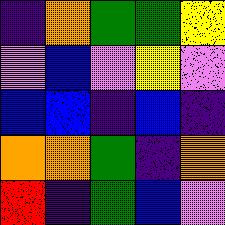[["indigo", "orange", "green", "green", "yellow"], ["violet", "blue", "violet", "yellow", "violet"], ["blue", "blue", "indigo", "blue", "indigo"], ["orange", "orange", "green", "indigo", "orange"], ["red", "indigo", "green", "blue", "violet"]]